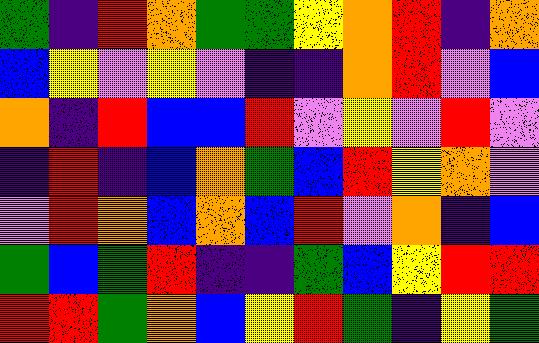[["green", "indigo", "red", "orange", "green", "green", "yellow", "orange", "red", "indigo", "orange"], ["blue", "yellow", "violet", "yellow", "violet", "indigo", "indigo", "orange", "red", "violet", "blue"], ["orange", "indigo", "red", "blue", "blue", "red", "violet", "yellow", "violet", "red", "violet"], ["indigo", "red", "indigo", "blue", "orange", "green", "blue", "red", "yellow", "orange", "violet"], ["violet", "red", "orange", "blue", "orange", "blue", "red", "violet", "orange", "indigo", "blue"], ["green", "blue", "green", "red", "indigo", "indigo", "green", "blue", "yellow", "red", "red"], ["red", "red", "green", "orange", "blue", "yellow", "red", "green", "indigo", "yellow", "green"]]